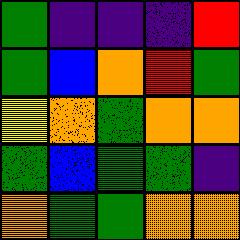[["green", "indigo", "indigo", "indigo", "red"], ["green", "blue", "orange", "red", "green"], ["yellow", "orange", "green", "orange", "orange"], ["green", "blue", "green", "green", "indigo"], ["orange", "green", "green", "orange", "orange"]]